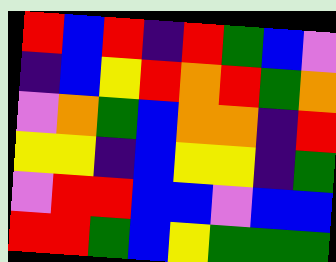[["red", "blue", "red", "indigo", "red", "green", "blue", "violet"], ["indigo", "blue", "yellow", "red", "orange", "red", "green", "orange"], ["violet", "orange", "green", "blue", "orange", "orange", "indigo", "red"], ["yellow", "yellow", "indigo", "blue", "yellow", "yellow", "indigo", "green"], ["violet", "red", "red", "blue", "blue", "violet", "blue", "blue"], ["red", "red", "green", "blue", "yellow", "green", "green", "green"]]